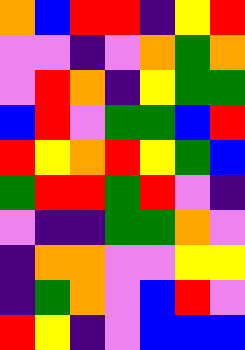[["orange", "blue", "red", "red", "indigo", "yellow", "red"], ["violet", "violet", "indigo", "violet", "orange", "green", "orange"], ["violet", "red", "orange", "indigo", "yellow", "green", "green"], ["blue", "red", "violet", "green", "green", "blue", "red"], ["red", "yellow", "orange", "red", "yellow", "green", "blue"], ["green", "red", "red", "green", "red", "violet", "indigo"], ["violet", "indigo", "indigo", "green", "green", "orange", "violet"], ["indigo", "orange", "orange", "violet", "violet", "yellow", "yellow"], ["indigo", "green", "orange", "violet", "blue", "red", "violet"], ["red", "yellow", "indigo", "violet", "blue", "blue", "blue"]]